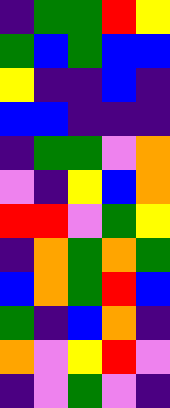[["indigo", "green", "green", "red", "yellow"], ["green", "blue", "green", "blue", "blue"], ["yellow", "indigo", "indigo", "blue", "indigo"], ["blue", "blue", "indigo", "indigo", "indigo"], ["indigo", "green", "green", "violet", "orange"], ["violet", "indigo", "yellow", "blue", "orange"], ["red", "red", "violet", "green", "yellow"], ["indigo", "orange", "green", "orange", "green"], ["blue", "orange", "green", "red", "blue"], ["green", "indigo", "blue", "orange", "indigo"], ["orange", "violet", "yellow", "red", "violet"], ["indigo", "violet", "green", "violet", "indigo"]]